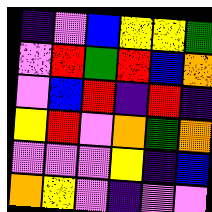[["indigo", "violet", "blue", "yellow", "yellow", "green"], ["violet", "red", "green", "red", "blue", "orange"], ["violet", "blue", "red", "indigo", "red", "indigo"], ["yellow", "red", "violet", "orange", "green", "orange"], ["violet", "violet", "violet", "yellow", "indigo", "blue"], ["orange", "yellow", "violet", "indigo", "violet", "violet"]]